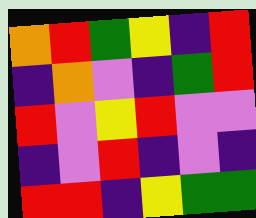[["orange", "red", "green", "yellow", "indigo", "red"], ["indigo", "orange", "violet", "indigo", "green", "red"], ["red", "violet", "yellow", "red", "violet", "violet"], ["indigo", "violet", "red", "indigo", "violet", "indigo"], ["red", "red", "indigo", "yellow", "green", "green"]]